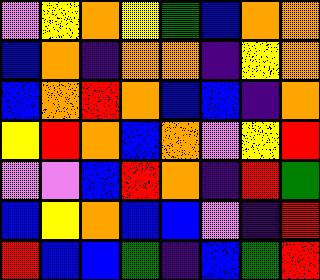[["violet", "yellow", "orange", "yellow", "green", "blue", "orange", "orange"], ["blue", "orange", "indigo", "orange", "orange", "indigo", "yellow", "orange"], ["blue", "orange", "red", "orange", "blue", "blue", "indigo", "orange"], ["yellow", "red", "orange", "blue", "orange", "violet", "yellow", "red"], ["violet", "violet", "blue", "red", "orange", "indigo", "red", "green"], ["blue", "yellow", "orange", "blue", "blue", "violet", "indigo", "red"], ["red", "blue", "blue", "green", "indigo", "blue", "green", "red"]]